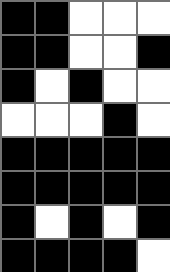[["black", "black", "white", "white", "white"], ["black", "black", "white", "white", "black"], ["black", "white", "black", "white", "white"], ["white", "white", "white", "black", "white"], ["black", "black", "black", "black", "black"], ["black", "black", "black", "black", "black"], ["black", "white", "black", "white", "black"], ["black", "black", "black", "black", "white"]]